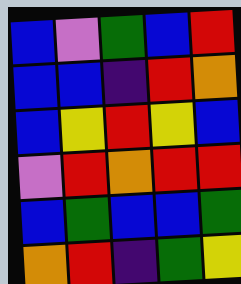[["blue", "violet", "green", "blue", "red"], ["blue", "blue", "indigo", "red", "orange"], ["blue", "yellow", "red", "yellow", "blue"], ["violet", "red", "orange", "red", "red"], ["blue", "green", "blue", "blue", "green"], ["orange", "red", "indigo", "green", "yellow"]]